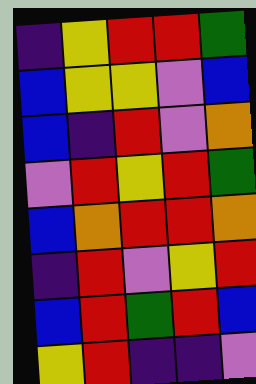[["indigo", "yellow", "red", "red", "green"], ["blue", "yellow", "yellow", "violet", "blue"], ["blue", "indigo", "red", "violet", "orange"], ["violet", "red", "yellow", "red", "green"], ["blue", "orange", "red", "red", "orange"], ["indigo", "red", "violet", "yellow", "red"], ["blue", "red", "green", "red", "blue"], ["yellow", "red", "indigo", "indigo", "violet"]]